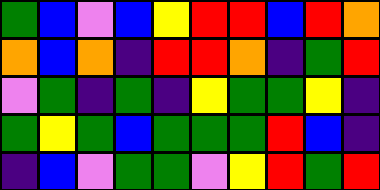[["green", "blue", "violet", "blue", "yellow", "red", "red", "blue", "red", "orange"], ["orange", "blue", "orange", "indigo", "red", "red", "orange", "indigo", "green", "red"], ["violet", "green", "indigo", "green", "indigo", "yellow", "green", "green", "yellow", "indigo"], ["green", "yellow", "green", "blue", "green", "green", "green", "red", "blue", "indigo"], ["indigo", "blue", "violet", "green", "green", "violet", "yellow", "red", "green", "red"]]